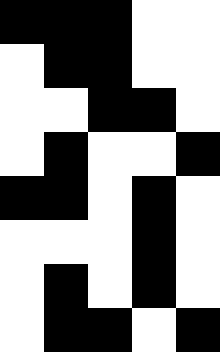[["black", "black", "black", "white", "white"], ["white", "black", "black", "white", "white"], ["white", "white", "black", "black", "white"], ["white", "black", "white", "white", "black"], ["black", "black", "white", "black", "white"], ["white", "white", "white", "black", "white"], ["white", "black", "white", "black", "white"], ["white", "black", "black", "white", "black"]]